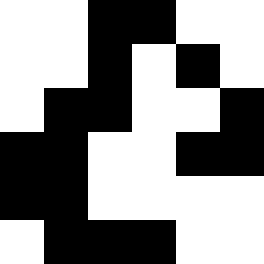[["white", "white", "black", "black", "white", "white"], ["white", "white", "black", "white", "black", "white"], ["white", "black", "black", "white", "white", "black"], ["black", "black", "white", "white", "black", "black"], ["black", "black", "white", "white", "white", "white"], ["white", "black", "black", "black", "white", "white"]]